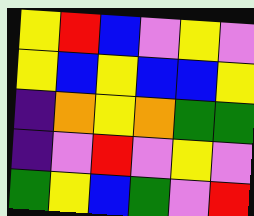[["yellow", "red", "blue", "violet", "yellow", "violet"], ["yellow", "blue", "yellow", "blue", "blue", "yellow"], ["indigo", "orange", "yellow", "orange", "green", "green"], ["indigo", "violet", "red", "violet", "yellow", "violet"], ["green", "yellow", "blue", "green", "violet", "red"]]